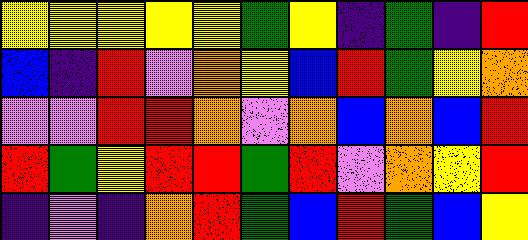[["yellow", "yellow", "yellow", "yellow", "yellow", "green", "yellow", "indigo", "green", "indigo", "red"], ["blue", "indigo", "red", "violet", "orange", "yellow", "blue", "red", "green", "yellow", "orange"], ["violet", "violet", "red", "red", "orange", "violet", "orange", "blue", "orange", "blue", "red"], ["red", "green", "yellow", "red", "red", "green", "red", "violet", "orange", "yellow", "red"], ["indigo", "violet", "indigo", "orange", "red", "green", "blue", "red", "green", "blue", "yellow"]]